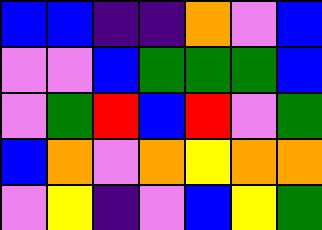[["blue", "blue", "indigo", "indigo", "orange", "violet", "blue"], ["violet", "violet", "blue", "green", "green", "green", "blue"], ["violet", "green", "red", "blue", "red", "violet", "green"], ["blue", "orange", "violet", "orange", "yellow", "orange", "orange"], ["violet", "yellow", "indigo", "violet", "blue", "yellow", "green"]]